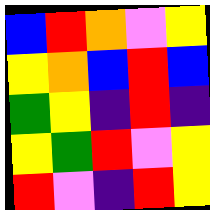[["blue", "red", "orange", "violet", "yellow"], ["yellow", "orange", "blue", "red", "blue"], ["green", "yellow", "indigo", "red", "indigo"], ["yellow", "green", "red", "violet", "yellow"], ["red", "violet", "indigo", "red", "yellow"]]